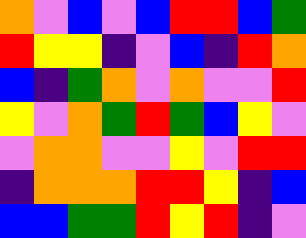[["orange", "violet", "blue", "violet", "blue", "red", "red", "blue", "green"], ["red", "yellow", "yellow", "indigo", "violet", "blue", "indigo", "red", "orange"], ["blue", "indigo", "green", "orange", "violet", "orange", "violet", "violet", "red"], ["yellow", "violet", "orange", "green", "red", "green", "blue", "yellow", "violet"], ["violet", "orange", "orange", "violet", "violet", "yellow", "violet", "red", "red"], ["indigo", "orange", "orange", "orange", "red", "red", "yellow", "indigo", "blue"], ["blue", "blue", "green", "green", "red", "yellow", "red", "indigo", "violet"]]